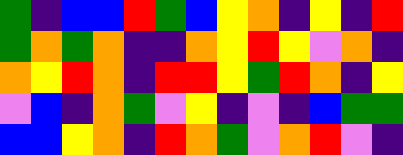[["green", "indigo", "blue", "blue", "red", "green", "blue", "yellow", "orange", "indigo", "yellow", "indigo", "red"], ["green", "orange", "green", "orange", "indigo", "indigo", "orange", "yellow", "red", "yellow", "violet", "orange", "indigo"], ["orange", "yellow", "red", "orange", "indigo", "red", "red", "yellow", "green", "red", "orange", "indigo", "yellow"], ["violet", "blue", "indigo", "orange", "green", "violet", "yellow", "indigo", "violet", "indigo", "blue", "green", "green"], ["blue", "blue", "yellow", "orange", "indigo", "red", "orange", "green", "violet", "orange", "red", "violet", "indigo"]]